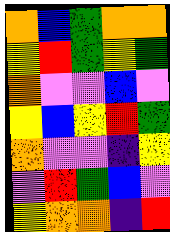[["orange", "blue", "green", "orange", "orange"], ["yellow", "red", "green", "yellow", "green"], ["orange", "violet", "violet", "blue", "violet"], ["yellow", "blue", "yellow", "red", "green"], ["orange", "violet", "violet", "indigo", "yellow"], ["violet", "red", "green", "blue", "violet"], ["yellow", "orange", "orange", "indigo", "red"]]